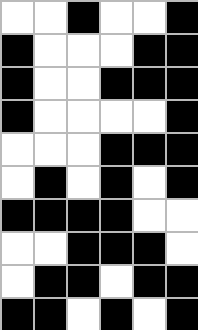[["white", "white", "black", "white", "white", "black"], ["black", "white", "white", "white", "black", "black"], ["black", "white", "white", "black", "black", "black"], ["black", "white", "white", "white", "white", "black"], ["white", "white", "white", "black", "black", "black"], ["white", "black", "white", "black", "white", "black"], ["black", "black", "black", "black", "white", "white"], ["white", "white", "black", "black", "black", "white"], ["white", "black", "black", "white", "black", "black"], ["black", "black", "white", "black", "white", "black"]]